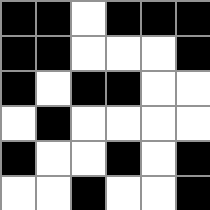[["black", "black", "white", "black", "black", "black"], ["black", "black", "white", "white", "white", "black"], ["black", "white", "black", "black", "white", "white"], ["white", "black", "white", "white", "white", "white"], ["black", "white", "white", "black", "white", "black"], ["white", "white", "black", "white", "white", "black"]]